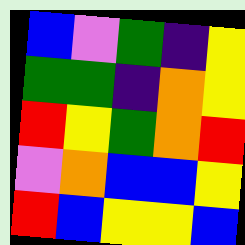[["blue", "violet", "green", "indigo", "yellow"], ["green", "green", "indigo", "orange", "yellow"], ["red", "yellow", "green", "orange", "red"], ["violet", "orange", "blue", "blue", "yellow"], ["red", "blue", "yellow", "yellow", "blue"]]